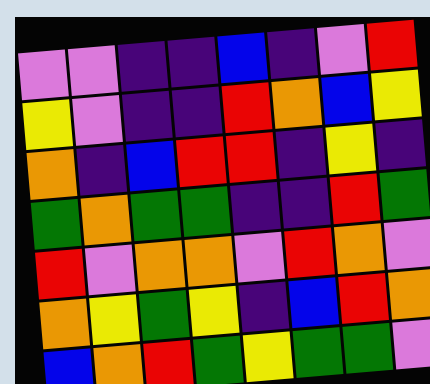[["violet", "violet", "indigo", "indigo", "blue", "indigo", "violet", "red"], ["yellow", "violet", "indigo", "indigo", "red", "orange", "blue", "yellow"], ["orange", "indigo", "blue", "red", "red", "indigo", "yellow", "indigo"], ["green", "orange", "green", "green", "indigo", "indigo", "red", "green"], ["red", "violet", "orange", "orange", "violet", "red", "orange", "violet"], ["orange", "yellow", "green", "yellow", "indigo", "blue", "red", "orange"], ["blue", "orange", "red", "green", "yellow", "green", "green", "violet"]]